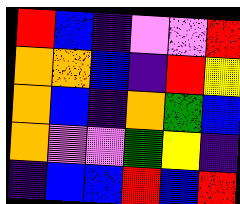[["red", "blue", "indigo", "violet", "violet", "red"], ["orange", "orange", "blue", "indigo", "red", "yellow"], ["orange", "blue", "indigo", "orange", "green", "blue"], ["orange", "violet", "violet", "green", "yellow", "indigo"], ["indigo", "blue", "blue", "red", "blue", "red"]]